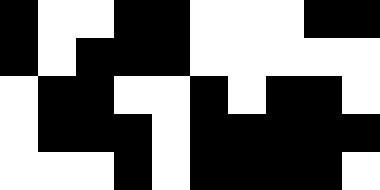[["black", "white", "white", "black", "black", "white", "white", "white", "black", "black"], ["black", "white", "black", "black", "black", "white", "white", "white", "white", "white"], ["white", "black", "black", "white", "white", "black", "white", "black", "black", "white"], ["white", "black", "black", "black", "white", "black", "black", "black", "black", "black"], ["white", "white", "white", "black", "white", "black", "black", "black", "black", "white"]]